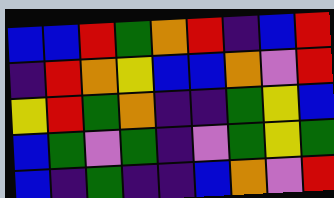[["blue", "blue", "red", "green", "orange", "red", "indigo", "blue", "red"], ["indigo", "red", "orange", "yellow", "blue", "blue", "orange", "violet", "red"], ["yellow", "red", "green", "orange", "indigo", "indigo", "green", "yellow", "blue"], ["blue", "green", "violet", "green", "indigo", "violet", "green", "yellow", "green"], ["blue", "indigo", "green", "indigo", "indigo", "blue", "orange", "violet", "red"]]